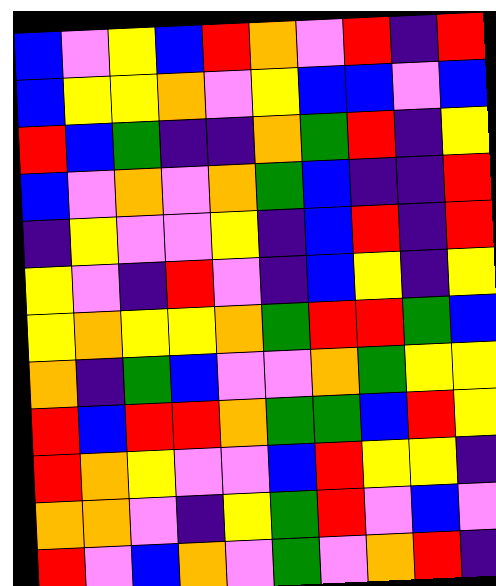[["blue", "violet", "yellow", "blue", "red", "orange", "violet", "red", "indigo", "red"], ["blue", "yellow", "yellow", "orange", "violet", "yellow", "blue", "blue", "violet", "blue"], ["red", "blue", "green", "indigo", "indigo", "orange", "green", "red", "indigo", "yellow"], ["blue", "violet", "orange", "violet", "orange", "green", "blue", "indigo", "indigo", "red"], ["indigo", "yellow", "violet", "violet", "yellow", "indigo", "blue", "red", "indigo", "red"], ["yellow", "violet", "indigo", "red", "violet", "indigo", "blue", "yellow", "indigo", "yellow"], ["yellow", "orange", "yellow", "yellow", "orange", "green", "red", "red", "green", "blue"], ["orange", "indigo", "green", "blue", "violet", "violet", "orange", "green", "yellow", "yellow"], ["red", "blue", "red", "red", "orange", "green", "green", "blue", "red", "yellow"], ["red", "orange", "yellow", "violet", "violet", "blue", "red", "yellow", "yellow", "indigo"], ["orange", "orange", "violet", "indigo", "yellow", "green", "red", "violet", "blue", "violet"], ["red", "violet", "blue", "orange", "violet", "green", "violet", "orange", "red", "indigo"]]